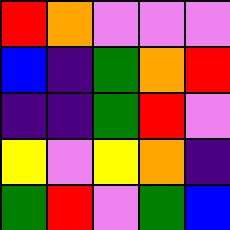[["red", "orange", "violet", "violet", "violet"], ["blue", "indigo", "green", "orange", "red"], ["indigo", "indigo", "green", "red", "violet"], ["yellow", "violet", "yellow", "orange", "indigo"], ["green", "red", "violet", "green", "blue"]]